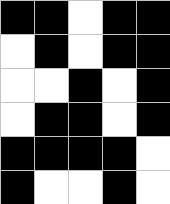[["black", "black", "white", "black", "black"], ["white", "black", "white", "black", "black"], ["white", "white", "black", "white", "black"], ["white", "black", "black", "white", "black"], ["black", "black", "black", "black", "white"], ["black", "white", "white", "black", "white"]]